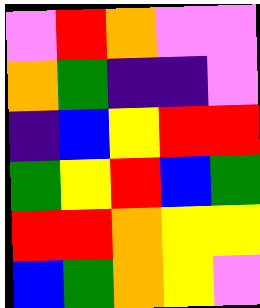[["violet", "red", "orange", "violet", "violet"], ["orange", "green", "indigo", "indigo", "violet"], ["indigo", "blue", "yellow", "red", "red"], ["green", "yellow", "red", "blue", "green"], ["red", "red", "orange", "yellow", "yellow"], ["blue", "green", "orange", "yellow", "violet"]]